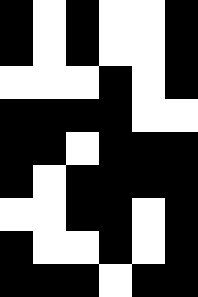[["black", "white", "black", "white", "white", "black"], ["black", "white", "black", "white", "white", "black"], ["white", "white", "white", "black", "white", "black"], ["black", "black", "black", "black", "white", "white"], ["black", "black", "white", "black", "black", "black"], ["black", "white", "black", "black", "black", "black"], ["white", "white", "black", "black", "white", "black"], ["black", "white", "white", "black", "white", "black"], ["black", "black", "black", "white", "black", "black"]]